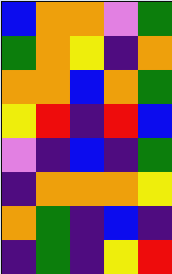[["blue", "orange", "orange", "violet", "green"], ["green", "orange", "yellow", "indigo", "orange"], ["orange", "orange", "blue", "orange", "green"], ["yellow", "red", "indigo", "red", "blue"], ["violet", "indigo", "blue", "indigo", "green"], ["indigo", "orange", "orange", "orange", "yellow"], ["orange", "green", "indigo", "blue", "indigo"], ["indigo", "green", "indigo", "yellow", "red"]]